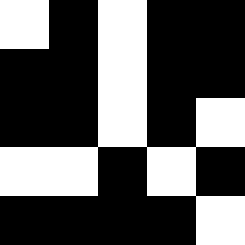[["white", "black", "white", "black", "black"], ["black", "black", "white", "black", "black"], ["black", "black", "white", "black", "white"], ["white", "white", "black", "white", "black"], ["black", "black", "black", "black", "white"]]